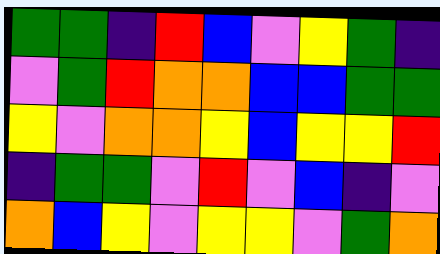[["green", "green", "indigo", "red", "blue", "violet", "yellow", "green", "indigo"], ["violet", "green", "red", "orange", "orange", "blue", "blue", "green", "green"], ["yellow", "violet", "orange", "orange", "yellow", "blue", "yellow", "yellow", "red"], ["indigo", "green", "green", "violet", "red", "violet", "blue", "indigo", "violet"], ["orange", "blue", "yellow", "violet", "yellow", "yellow", "violet", "green", "orange"]]